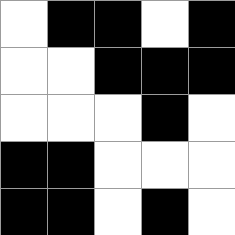[["white", "black", "black", "white", "black"], ["white", "white", "black", "black", "black"], ["white", "white", "white", "black", "white"], ["black", "black", "white", "white", "white"], ["black", "black", "white", "black", "white"]]